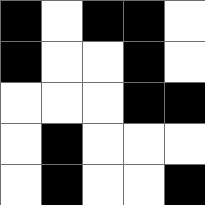[["black", "white", "black", "black", "white"], ["black", "white", "white", "black", "white"], ["white", "white", "white", "black", "black"], ["white", "black", "white", "white", "white"], ["white", "black", "white", "white", "black"]]